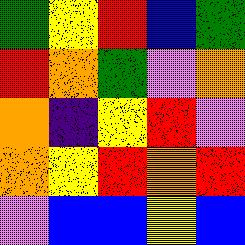[["green", "yellow", "red", "blue", "green"], ["red", "orange", "green", "violet", "orange"], ["orange", "indigo", "yellow", "red", "violet"], ["orange", "yellow", "red", "orange", "red"], ["violet", "blue", "blue", "yellow", "blue"]]